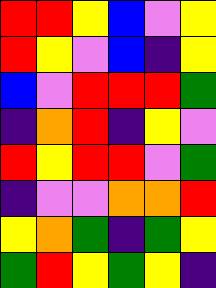[["red", "red", "yellow", "blue", "violet", "yellow"], ["red", "yellow", "violet", "blue", "indigo", "yellow"], ["blue", "violet", "red", "red", "red", "green"], ["indigo", "orange", "red", "indigo", "yellow", "violet"], ["red", "yellow", "red", "red", "violet", "green"], ["indigo", "violet", "violet", "orange", "orange", "red"], ["yellow", "orange", "green", "indigo", "green", "yellow"], ["green", "red", "yellow", "green", "yellow", "indigo"]]